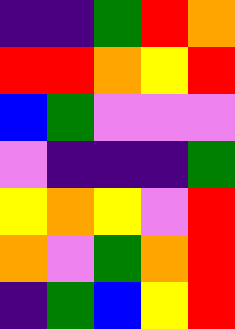[["indigo", "indigo", "green", "red", "orange"], ["red", "red", "orange", "yellow", "red"], ["blue", "green", "violet", "violet", "violet"], ["violet", "indigo", "indigo", "indigo", "green"], ["yellow", "orange", "yellow", "violet", "red"], ["orange", "violet", "green", "orange", "red"], ["indigo", "green", "blue", "yellow", "red"]]